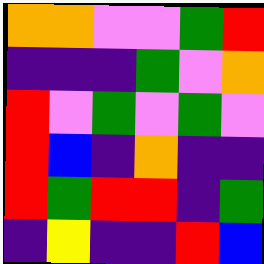[["orange", "orange", "violet", "violet", "green", "red"], ["indigo", "indigo", "indigo", "green", "violet", "orange"], ["red", "violet", "green", "violet", "green", "violet"], ["red", "blue", "indigo", "orange", "indigo", "indigo"], ["red", "green", "red", "red", "indigo", "green"], ["indigo", "yellow", "indigo", "indigo", "red", "blue"]]